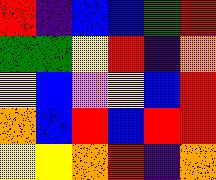[["red", "indigo", "blue", "blue", "green", "red"], ["green", "green", "yellow", "red", "indigo", "orange"], ["yellow", "blue", "violet", "yellow", "blue", "red"], ["orange", "blue", "red", "blue", "red", "red"], ["yellow", "yellow", "orange", "red", "indigo", "orange"]]